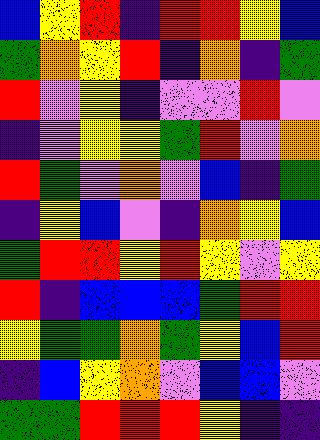[["blue", "yellow", "red", "indigo", "red", "red", "yellow", "blue"], ["green", "orange", "yellow", "red", "indigo", "orange", "indigo", "green"], ["red", "violet", "yellow", "indigo", "violet", "violet", "red", "violet"], ["indigo", "violet", "yellow", "yellow", "green", "red", "violet", "orange"], ["red", "green", "violet", "orange", "violet", "blue", "indigo", "green"], ["indigo", "yellow", "blue", "violet", "indigo", "orange", "yellow", "blue"], ["green", "red", "red", "yellow", "red", "yellow", "violet", "yellow"], ["red", "indigo", "blue", "blue", "blue", "green", "red", "red"], ["yellow", "green", "green", "orange", "green", "yellow", "blue", "red"], ["indigo", "blue", "yellow", "orange", "violet", "blue", "blue", "violet"], ["green", "green", "red", "red", "red", "yellow", "indigo", "indigo"]]